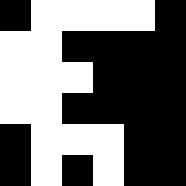[["black", "white", "white", "white", "white", "black"], ["white", "white", "black", "black", "black", "black"], ["white", "white", "white", "black", "black", "black"], ["white", "white", "black", "black", "black", "black"], ["black", "white", "white", "white", "black", "black"], ["black", "white", "black", "white", "black", "black"]]